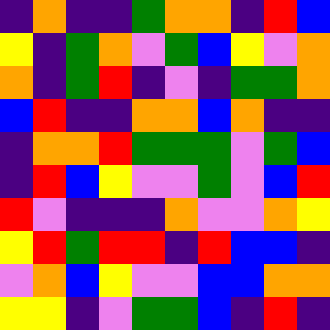[["indigo", "orange", "indigo", "indigo", "green", "orange", "orange", "indigo", "red", "blue"], ["yellow", "indigo", "green", "orange", "violet", "green", "blue", "yellow", "violet", "orange"], ["orange", "indigo", "green", "red", "indigo", "violet", "indigo", "green", "green", "orange"], ["blue", "red", "indigo", "indigo", "orange", "orange", "blue", "orange", "indigo", "indigo"], ["indigo", "orange", "orange", "red", "green", "green", "green", "violet", "green", "blue"], ["indigo", "red", "blue", "yellow", "violet", "violet", "green", "violet", "blue", "red"], ["red", "violet", "indigo", "indigo", "indigo", "orange", "violet", "violet", "orange", "yellow"], ["yellow", "red", "green", "red", "red", "indigo", "red", "blue", "blue", "indigo"], ["violet", "orange", "blue", "yellow", "violet", "violet", "blue", "blue", "orange", "orange"], ["yellow", "yellow", "indigo", "violet", "green", "green", "blue", "indigo", "red", "indigo"]]